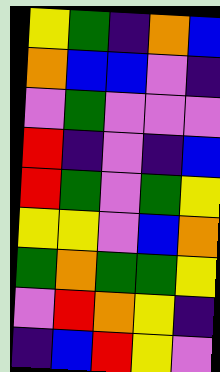[["yellow", "green", "indigo", "orange", "blue"], ["orange", "blue", "blue", "violet", "indigo"], ["violet", "green", "violet", "violet", "violet"], ["red", "indigo", "violet", "indigo", "blue"], ["red", "green", "violet", "green", "yellow"], ["yellow", "yellow", "violet", "blue", "orange"], ["green", "orange", "green", "green", "yellow"], ["violet", "red", "orange", "yellow", "indigo"], ["indigo", "blue", "red", "yellow", "violet"]]